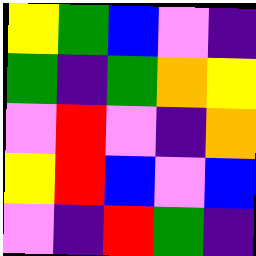[["yellow", "green", "blue", "violet", "indigo"], ["green", "indigo", "green", "orange", "yellow"], ["violet", "red", "violet", "indigo", "orange"], ["yellow", "red", "blue", "violet", "blue"], ["violet", "indigo", "red", "green", "indigo"]]